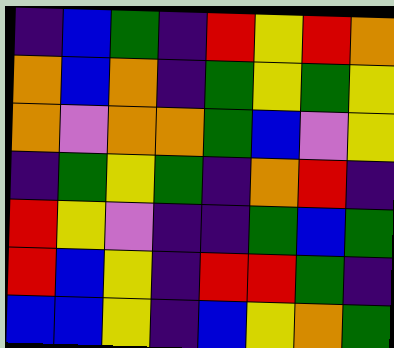[["indigo", "blue", "green", "indigo", "red", "yellow", "red", "orange"], ["orange", "blue", "orange", "indigo", "green", "yellow", "green", "yellow"], ["orange", "violet", "orange", "orange", "green", "blue", "violet", "yellow"], ["indigo", "green", "yellow", "green", "indigo", "orange", "red", "indigo"], ["red", "yellow", "violet", "indigo", "indigo", "green", "blue", "green"], ["red", "blue", "yellow", "indigo", "red", "red", "green", "indigo"], ["blue", "blue", "yellow", "indigo", "blue", "yellow", "orange", "green"]]